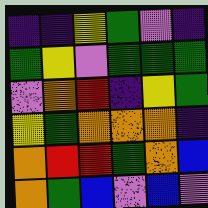[["indigo", "indigo", "yellow", "green", "violet", "indigo"], ["green", "yellow", "violet", "green", "green", "green"], ["violet", "orange", "red", "indigo", "yellow", "green"], ["yellow", "green", "orange", "orange", "orange", "indigo"], ["orange", "red", "red", "green", "orange", "blue"], ["orange", "green", "blue", "violet", "blue", "violet"]]